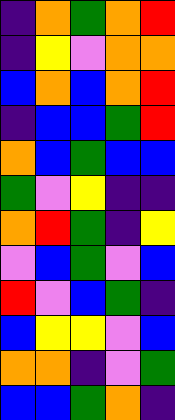[["indigo", "orange", "green", "orange", "red"], ["indigo", "yellow", "violet", "orange", "orange"], ["blue", "orange", "blue", "orange", "red"], ["indigo", "blue", "blue", "green", "red"], ["orange", "blue", "green", "blue", "blue"], ["green", "violet", "yellow", "indigo", "indigo"], ["orange", "red", "green", "indigo", "yellow"], ["violet", "blue", "green", "violet", "blue"], ["red", "violet", "blue", "green", "indigo"], ["blue", "yellow", "yellow", "violet", "blue"], ["orange", "orange", "indigo", "violet", "green"], ["blue", "blue", "green", "orange", "indigo"]]